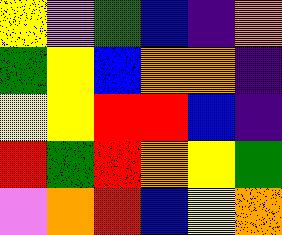[["yellow", "violet", "green", "blue", "indigo", "orange"], ["green", "yellow", "blue", "orange", "orange", "indigo"], ["yellow", "yellow", "red", "red", "blue", "indigo"], ["red", "green", "red", "orange", "yellow", "green"], ["violet", "orange", "red", "blue", "yellow", "orange"]]